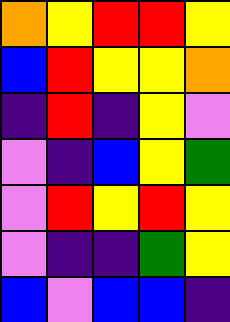[["orange", "yellow", "red", "red", "yellow"], ["blue", "red", "yellow", "yellow", "orange"], ["indigo", "red", "indigo", "yellow", "violet"], ["violet", "indigo", "blue", "yellow", "green"], ["violet", "red", "yellow", "red", "yellow"], ["violet", "indigo", "indigo", "green", "yellow"], ["blue", "violet", "blue", "blue", "indigo"]]